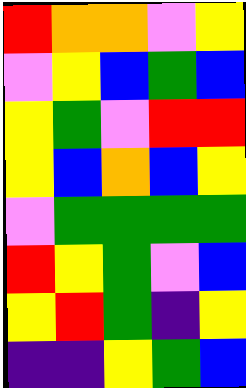[["red", "orange", "orange", "violet", "yellow"], ["violet", "yellow", "blue", "green", "blue"], ["yellow", "green", "violet", "red", "red"], ["yellow", "blue", "orange", "blue", "yellow"], ["violet", "green", "green", "green", "green"], ["red", "yellow", "green", "violet", "blue"], ["yellow", "red", "green", "indigo", "yellow"], ["indigo", "indigo", "yellow", "green", "blue"]]